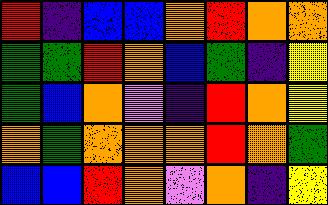[["red", "indigo", "blue", "blue", "orange", "red", "orange", "orange"], ["green", "green", "red", "orange", "blue", "green", "indigo", "yellow"], ["green", "blue", "orange", "violet", "indigo", "red", "orange", "yellow"], ["orange", "green", "orange", "orange", "orange", "red", "orange", "green"], ["blue", "blue", "red", "orange", "violet", "orange", "indigo", "yellow"]]